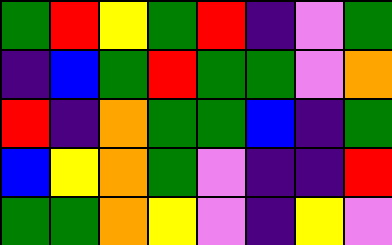[["green", "red", "yellow", "green", "red", "indigo", "violet", "green"], ["indigo", "blue", "green", "red", "green", "green", "violet", "orange"], ["red", "indigo", "orange", "green", "green", "blue", "indigo", "green"], ["blue", "yellow", "orange", "green", "violet", "indigo", "indigo", "red"], ["green", "green", "orange", "yellow", "violet", "indigo", "yellow", "violet"]]